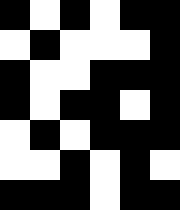[["black", "white", "black", "white", "black", "black"], ["white", "black", "white", "white", "white", "black"], ["black", "white", "white", "black", "black", "black"], ["black", "white", "black", "black", "white", "black"], ["white", "black", "white", "black", "black", "black"], ["white", "white", "black", "white", "black", "white"], ["black", "black", "black", "white", "black", "black"]]